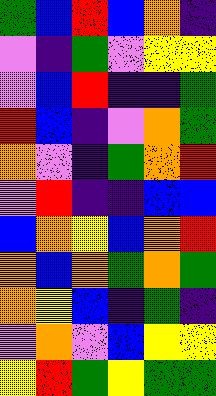[["green", "blue", "red", "blue", "orange", "indigo"], ["violet", "indigo", "green", "violet", "yellow", "yellow"], ["violet", "blue", "red", "indigo", "indigo", "green"], ["red", "blue", "indigo", "violet", "orange", "green"], ["orange", "violet", "indigo", "green", "orange", "red"], ["violet", "red", "indigo", "indigo", "blue", "blue"], ["blue", "orange", "yellow", "blue", "orange", "red"], ["orange", "blue", "orange", "green", "orange", "green"], ["orange", "yellow", "blue", "indigo", "green", "indigo"], ["violet", "orange", "violet", "blue", "yellow", "yellow"], ["yellow", "red", "green", "yellow", "green", "green"]]